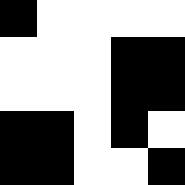[["black", "white", "white", "white", "white"], ["white", "white", "white", "black", "black"], ["white", "white", "white", "black", "black"], ["black", "black", "white", "black", "white"], ["black", "black", "white", "white", "black"]]